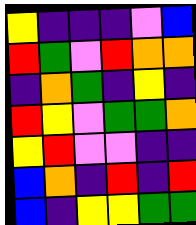[["yellow", "indigo", "indigo", "indigo", "violet", "blue"], ["red", "green", "violet", "red", "orange", "orange"], ["indigo", "orange", "green", "indigo", "yellow", "indigo"], ["red", "yellow", "violet", "green", "green", "orange"], ["yellow", "red", "violet", "violet", "indigo", "indigo"], ["blue", "orange", "indigo", "red", "indigo", "red"], ["blue", "indigo", "yellow", "yellow", "green", "green"]]